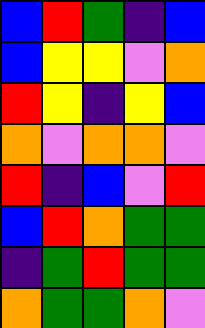[["blue", "red", "green", "indigo", "blue"], ["blue", "yellow", "yellow", "violet", "orange"], ["red", "yellow", "indigo", "yellow", "blue"], ["orange", "violet", "orange", "orange", "violet"], ["red", "indigo", "blue", "violet", "red"], ["blue", "red", "orange", "green", "green"], ["indigo", "green", "red", "green", "green"], ["orange", "green", "green", "orange", "violet"]]